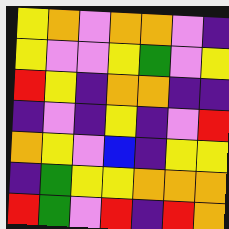[["yellow", "orange", "violet", "orange", "orange", "violet", "indigo"], ["yellow", "violet", "violet", "yellow", "green", "violet", "yellow"], ["red", "yellow", "indigo", "orange", "orange", "indigo", "indigo"], ["indigo", "violet", "indigo", "yellow", "indigo", "violet", "red"], ["orange", "yellow", "violet", "blue", "indigo", "yellow", "yellow"], ["indigo", "green", "yellow", "yellow", "orange", "orange", "orange"], ["red", "green", "violet", "red", "indigo", "red", "orange"]]